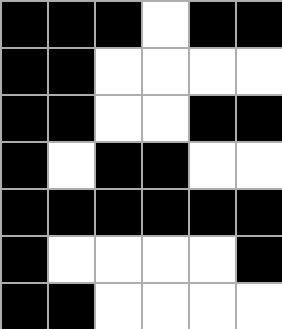[["black", "black", "black", "white", "black", "black"], ["black", "black", "white", "white", "white", "white"], ["black", "black", "white", "white", "black", "black"], ["black", "white", "black", "black", "white", "white"], ["black", "black", "black", "black", "black", "black"], ["black", "white", "white", "white", "white", "black"], ["black", "black", "white", "white", "white", "white"]]